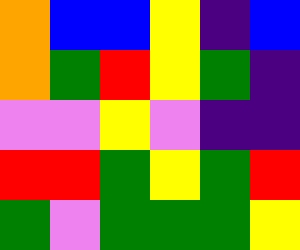[["orange", "blue", "blue", "yellow", "indigo", "blue"], ["orange", "green", "red", "yellow", "green", "indigo"], ["violet", "violet", "yellow", "violet", "indigo", "indigo"], ["red", "red", "green", "yellow", "green", "red"], ["green", "violet", "green", "green", "green", "yellow"]]